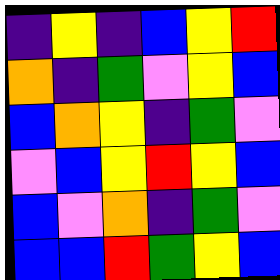[["indigo", "yellow", "indigo", "blue", "yellow", "red"], ["orange", "indigo", "green", "violet", "yellow", "blue"], ["blue", "orange", "yellow", "indigo", "green", "violet"], ["violet", "blue", "yellow", "red", "yellow", "blue"], ["blue", "violet", "orange", "indigo", "green", "violet"], ["blue", "blue", "red", "green", "yellow", "blue"]]